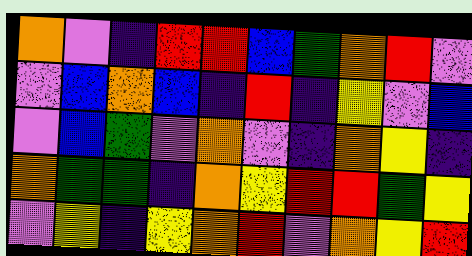[["orange", "violet", "indigo", "red", "red", "blue", "green", "orange", "red", "violet"], ["violet", "blue", "orange", "blue", "indigo", "red", "indigo", "yellow", "violet", "blue"], ["violet", "blue", "green", "violet", "orange", "violet", "indigo", "orange", "yellow", "indigo"], ["orange", "green", "green", "indigo", "orange", "yellow", "red", "red", "green", "yellow"], ["violet", "yellow", "indigo", "yellow", "orange", "red", "violet", "orange", "yellow", "red"]]